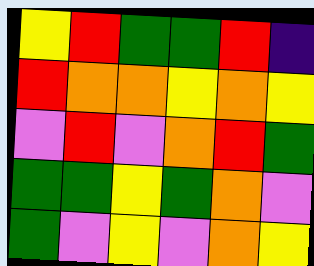[["yellow", "red", "green", "green", "red", "indigo"], ["red", "orange", "orange", "yellow", "orange", "yellow"], ["violet", "red", "violet", "orange", "red", "green"], ["green", "green", "yellow", "green", "orange", "violet"], ["green", "violet", "yellow", "violet", "orange", "yellow"]]